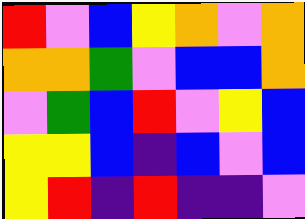[["red", "violet", "blue", "yellow", "orange", "violet", "orange"], ["orange", "orange", "green", "violet", "blue", "blue", "orange"], ["violet", "green", "blue", "red", "violet", "yellow", "blue"], ["yellow", "yellow", "blue", "indigo", "blue", "violet", "blue"], ["yellow", "red", "indigo", "red", "indigo", "indigo", "violet"]]